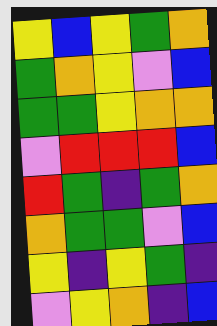[["yellow", "blue", "yellow", "green", "orange"], ["green", "orange", "yellow", "violet", "blue"], ["green", "green", "yellow", "orange", "orange"], ["violet", "red", "red", "red", "blue"], ["red", "green", "indigo", "green", "orange"], ["orange", "green", "green", "violet", "blue"], ["yellow", "indigo", "yellow", "green", "indigo"], ["violet", "yellow", "orange", "indigo", "blue"]]